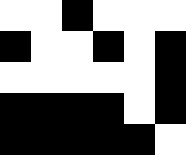[["white", "white", "black", "white", "white", "white"], ["black", "white", "white", "black", "white", "black"], ["white", "white", "white", "white", "white", "black"], ["black", "black", "black", "black", "white", "black"], ["black", "black", "black", "black", "black", "white"]]